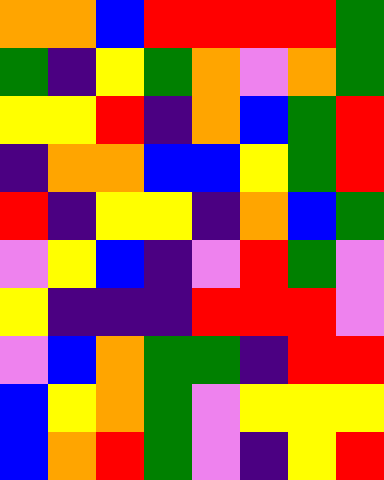[["orange", "orange", "blue", "red", "red", "red", "red", "green"], ["green", "indigo", "yellow", "green", "orange", "violet", "orange", "green"], ["yellow", "yellow", "red", "indigo", "orange", "blue", "green", "red"], ["indigo", "orange", "orange", "blue", "blue", "yellow", "green", "red"], ["red", "indigo", "yellow", "yellow", "indigo", "orange", "blue", "green"], ["violet", "yellow", "blue", "indigo", "violet", "red", "green", "violet"], ["yellow", "indigo", "indigo", "indigo", "red", "red", "red", "violet"], ["violet", "blue", "orange", "green", "green", "indigo", "red", "red"], ["blue", "yellow", "orange", "green", "violet", "yellow", "yellow", "yellow"], ["blue", "orange", "red", "green", "violet", "indigo", "yellow", "red"]]